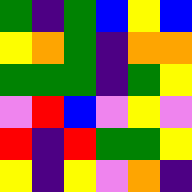[["green", "indigo", "green", "blue", "yellow", "blue"], ["yellow", "orange", "green", "indigo", "orange", "orange"], ["green", "green", "green", "indigo", "green", "yellow"], ["violet", "red", "blue", "violet", "yellow", "violet"], ["red", "indigo", "red", "green", "green", "yellow"], ["yellow", "indigo", "yellow", "violet", "orange", "indigo"]]